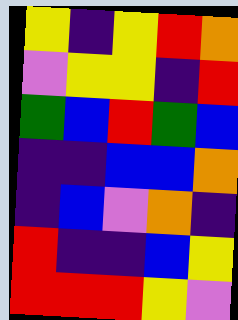[["yellow", "indigo", "yellow", "red", "orange"], ["violet", "yellow", "yellow", "indigo", "red"], ["green", "blue", "red", "green", "blue"], ["indigo", "indigo", "blue", "blue", "orange"], ["indigo", "blue", "violet", "orange", "indigo"], ["red", "indigo", "indigo", "blue", "yellow"], ["red", "red", "red", "yellow", "violet"]]